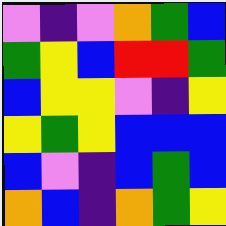[["violet", "indigo", "violet", "orange", "green", "blue"], ["green", "yellow", "blue", "red", "red", "green"], ["blue", "yellow", "yellow", "violet", "indigo", "yellow"], ["yellow", "green", "yellow", "blue", "blue", "blue"], ["blue", "violet", "indigo", "blue", "green", "blue"], ["orange", "blue", "indigo", "orange", "green", "yellow"]]